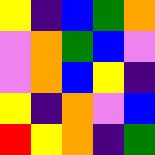[["yellow", "indigo", "blue", "green", "orange"], ["violet", "orange", "green", "blue", "violet"], ["violet", "orange", "blue", "yellow", "indigo"], ["yellow", "indigo", "orange", "violet", "blue"], ["red", "yellow", "orange", "indigo", "green"]]